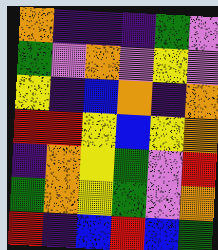[["orange", "indigo", "indigo", "indigo", "green", "violet"], ["green", "violet", "orange", "violet", "yellow", "violet"], ["yellow", "indigo", "blue", "orange", "indigo", "orange"], ["red", "red", "yellow", "blue", "yellow", "orange"], ["indigo", "orange", "yellow", "green", "violet", "red"], ["green", "orange", "yellow", "green", "violet", "orange"], ["red", "indigo", "blue", "red", "blue", "green"]]